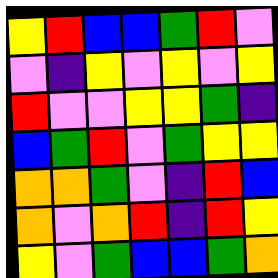[["yellow", "red", "blue", "blue", "green", "red", "violet"], ["violet", "indigo", "yellow", "violet", "yellow", "violet", "yellow"], ["red", "violet", "violet", "yellow", "yellow", "green", "indigo"], ["blue", "green", "red", "violet", "green", "yellow", "yellow"], ["orange", "orange", "green", "violet", "indigo", "red", "blue"], ["orange", "violet", "orange", "red", "indigo", "red", "yellow"], ["yellow", "violet", "green", "blue", "blue", "green", "orange"]]